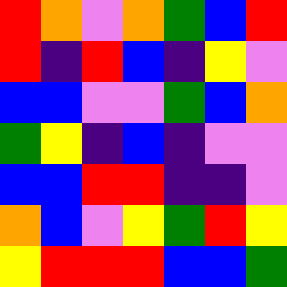[["red", "orange", "violet", "orange", "green", "blue", "red"], ["red", "indigo", "red", "blue", "indigo", "yellow", "violet"], ["blue", "blue", "violet", "violet", "green", "blue", "orange"], ["green", "yellow", "indigo", "blue", "indigo", "violet", "violet"], ["blue", "blue", "red", "red", "indigo", "indigo", "violet"], ["orange", "blue", "violet", "yellow", "green", "red", "yellow"], ["yellow", "red", "red", "red", "blue", "blue", "green"]]